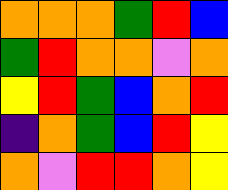[["orange", "orange", "orange", "green", "red", "blue"], ["green", "red", "orange", "orange", "violet", "orange"], ["yellow", "red", "green", "blue", "orange", "red"], ["indigo", "orange", "green", "blue", "red", "yellow"], ["orange", "violet", "red", "red", "orange", "yellow"]]